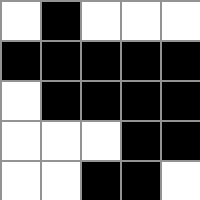[["white", "black", "white", "white", "white"], ["black", "black", "black", "black", "black"], ["white", "black", "black", "black", "black"], ["white", "white", "white", "black", "black"], ["white", "white", "black", "black", "white"]]